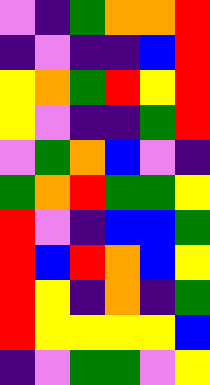[["violet", "indigo", "green", "orange", "orange", "red"], ["indigo", "violet", "indigo", "indigo", "blue", "red"], ["yellow", "orange", "green", "red", "yellow", "red"], ["yellow", "violet", "indigo", "indigo", "green", "red"], ["violet", "green", "orange", "blue", "violet", "indigo"], ["green", "orange", "red", "green", "green", "yellow"], ["red", "violet", "indigo", "blue", "blue", "green"], ["red", "blue", "red", "orange", "blue", "yellow"], ["red", "yellow", "indigo", "orange", "indigo", "green"], ["red", "yellow", "yellow", "yellow", "yellow", "blue"], ["indigo", "violet", "green", "green", "violet", "yellow"]]